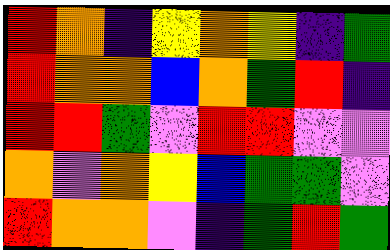[["red", "orange", "indigo", "yellow", "orange", "yellow", "indigo", "green"], ["red", "orange", "orange", "blue", "orange", "green", "red", "indigo"], ["red", "red", "green", "violet", "red", "red", "violet", "violet"], ["orange", "violet", "orange", "yellow", "blue", "green", "green", "violet"], ["red", "orange", "orange", "violet", "indigo", "green", "red", "green"]]